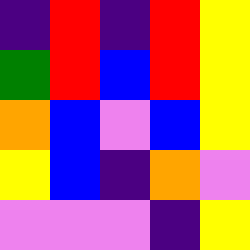[["indigo", "red", "indigo", "red", "yellow"], ["green", "red", "blue", "red", "yellow"], ["orange", "blue", "violet", "blue", "yellow"], ["yellow", "blue", "indigo", "orange", "violet"], ["violet", "violet", "violet", "indigo", "yellow"]]